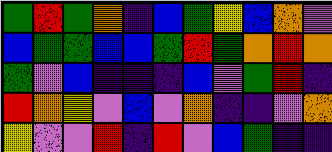[["green", "red", "green", "orange", "indigo", "blue", "green", "yellow", "blue", "orange", "violet"], ["blue", "green", "green", "blue", "blue", "green", "red", "green", "orange", "red", "orange"], ["green", "violet", "blue", "indigo", "indigo", "indigo", "blue", "violet", "green", "red", "indigo"], ["red", "orange", "yellow", "violet", "blue", "violet", "orange", "indigo", "indigo", "violet", "orange"], ["yellow", "violet", "violet", "red", "indigo", "red", "violet", "blue", "green", "indigo", "indigo"]]